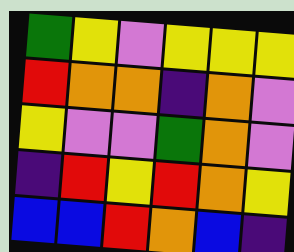[["green", "yellow", "violet", "yellow", "yellow", "yellow"], ["red", "orange", "orange", "indigo", "orange", "violet"], ["yellow", "violet", "violet", "green", "orange", "violet"], ["indigo", "red", "yellow", "red", "orange", "yellow"], ["blue", "blue", "red", "orange", "blue", "indigo"]]